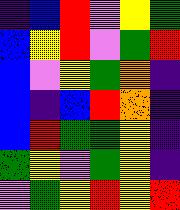[["indigo", "blue", "red", "violet", "yellow", "green"], ["blue", "yellow", "red", "violet", "green", "red"], ["blue", "violet", "yellow", "green", "orange", "indigo"], ["blue", "indigo", "blue", "red", "orange", "indigo"], ["blue", "red", "green", "green", "yellow", "indigo"], ["green", "yellow", "violet", "green", "yellow", "indigo"], ["violet", "green", "yellow", "red", "yellow", "red"]]